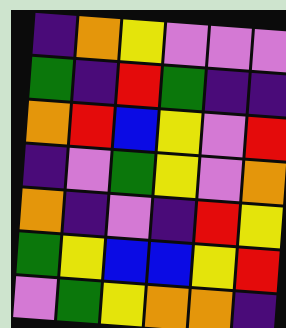[["indigo", "orange", "yellow", "violet", "violet", "violet"], ["green", "indigo", "red", "green", "indigo", "indigo"], ["orange", "red", "blue", "yellow", "violet", "red"], ["indigo", "violet", "green", "yellow", "violet", "orange"], ["orange", "indigo", "violet", "indigo", "red", "yellow"], ["green", "yellow", "blue", "blue", "yellow", "red"], ["violet", "green", "yellow", "orange", "orange", "indigo"]]